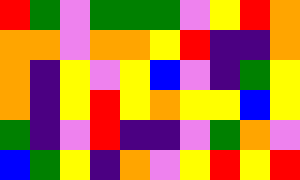[["red", "green", "violet", "green", "green", "green", "violet", "yellow", "red", "orange"], ["orange", "orange", "violet", "orange", "orange", "yellow", "red", "indigo", "indigo", "orange"], ["orange", "indigo", "yellow", "violet", "yellow", "blue", "violet", "indigo", "green", "yellow"], ["orange", "indigo", "yellow", "red", "yellow", "orange", "yellow", "yellow", "blue", "yellow"], ["green", "indigo", "violet", "red", "indigo", "indigo", "violet", "green", "orange", "violet"], ["blue", "green", "yellow", "indigo", "orange", "violet", "yellow", "red", "yellow", "red"]]